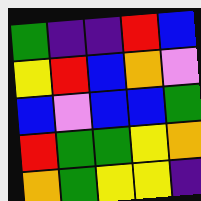[["green", "indigo", "indigo", "red", "blue"], ["yellow", "red", "blue", "orange", "violet"], ["blue", "violet", "blue", "blue", "green"], ["red", "green", "green", "yellow", "orange"], ["orange", "green", "yellow", "yellow", "indigo"]]